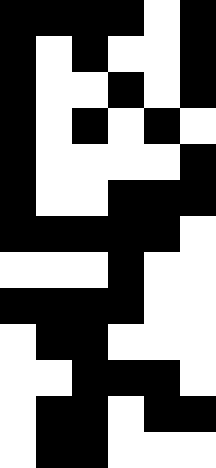[["black", "black", "black", "black", "white", "black"], ["black", "white", "black", "white", "white", "black"], ["black", "white", "white", "black", "white", "black"], ["black", "white", "black", "white", "black", "white"], ["black", "white", "white", "white", "white", "black"], ["black", "white", "white", "black", "black", "black"], ["black", "black", "black", "black", "black", "white"], ["white", "white", "white", "black", "white", "white"], ["black", "black", "black", "black", "white", "white"], ["white", "black", "black", "white", "white", "white"], ["white", "white", "black", "black", "black", "white"], ["white", "black", "black", "white", "black", "black"], ["white", "black", "black", "white", "white", "white"]]